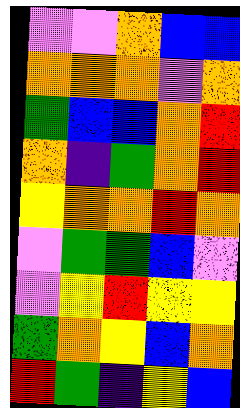[["violet", "violet", "orange", "blue", "blue"], ["orange", "orange", "orange", "violet", "orange"], ["green", "blue", "blue", "orange", "red"], ["orange", "indigo", "green", "orange", "red"], ["yellow", "orange", "orange", "red", "orange"], ["violet", "green", "green", "blue", "violet"], ["violet", "yellow", "red", "yellow", "yellow"], ["green", "orange", "yellow", "blue", "orange"], ["red", "green", "indigo", "yellow", "blue"]]